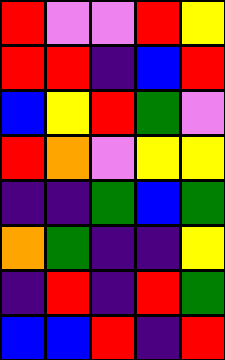[["red", "violet", "violet", "red", "yellow"], ["red", "red", "indigo", "blue", "red"], ["blue", "yellow", "red", "green", "violet"], ["red", "orange", "violet", "yellow", "yellow"], ["indigo", "indigo", "green", "blue", "green"], ["orange", "green", "indigo", "indigo", "yellow"], ["indigo", "red", "indigo", "red", "green"], ["blue", "blue", "red", "indigo", "red"]]